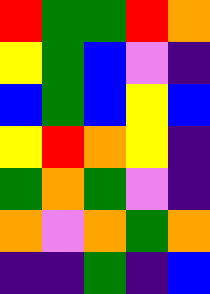[["red", "green", "green", "red", "orange"], ["yellow", "green", "blue", "violet", "indigo"], ["blue", "green", "blue", "yellow", "blue"], ["yellow", "red", "orange", "yellow", "indigo"], ["green", "orange", "green", "violet", "indigo"], ["orange", "violet", "orange", "green", "orange"], ["indigo", "indigo", "green", "indigo", "blue"]]